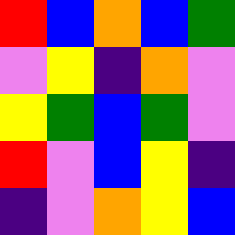[["red", "blue", "orange", "blue", "green"], ["violet", "yellow", "indigo", "orange", "violet"], ["yellow", "green", "blue", "green", "violet"], ["red", "violet", "blue", "yellow", "indigo"], ["indigo", "violet", "orange", "yellow", "blue"]]